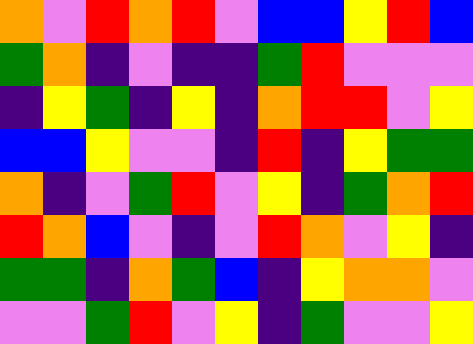[["orange", "violet", "red", "orange", "red", "violet", "blue", "blue", "yellow", "red", "blue"], ["green", "orange", "indigo", "violet", "indigo", "indigo", "green", "red", "violet", "violet", "violet"], ["indigo", "yellow", "green", "indigo", "yellow", "indigo", "orange", "red", "red", "violet", "yellow"], ["blue", "blue", "yellow", "violet", "violet", "indigo", "red", "indigo", "yellow", "green", "green"], ["orange", "indigo", "violet", "green", "red", "violet", "yellow", "indigo", "green", "orange", "red"], ["red", "orange", "blue", "violet", "indigo", "violet", "red", "orange", "violet", "yellow", "indigo"], ["green", "green", "indigo", "orange", "green", "blue", "indigo", "yellow", "orange", "orange", "violet"], ["violet", "violet", "green", "red", "violet", "yellow", "indigo", "green", "violet", "violet", "yellow"]]